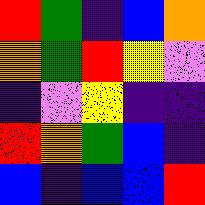[["red", "green", "indigo", "blue", "orange"], ["orange", "green", "red", "yellow", "violet"], ["indigo", "violet", "yellow", "indigo", "indigo"], ["red", "orange", "green", "blue", "indigo"], ["blue", "indigo", "blue", "blue", "red"]]